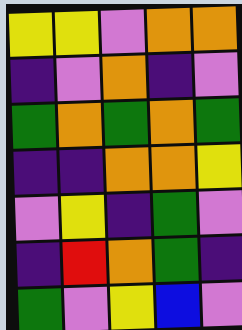[["yellow", "yellow", "violet", "orange", "orange"], ["indigo", "violet", "orange", "indigo", "violet"], ["green", "orange", "green", "orange", "green"], ["indigo", "indigo", "orange", "orange", "yellow"], ["violet", "yellow", "indigo", "green", "violet"], ["indigo", "red", "orange", "green", "indigo"], ["green", "violet", "yellow", "blue", "violet"]]